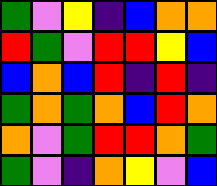[["green", "violet", "yellow", "indigo", "blue", "orange", "orange"], ["red", "green", "violet", "red", "red", "yellow", "blue"], ["blue", "orange", "blue", "red", "indigo", "red", "indigo"], ["green", "orange", "green", "orange", "blue", "red", "orange"], ["orange", "violet", "green", "red", "red", "orange", "green"], ["green", "violet", "indigo", "orange", "yellow", "violet", "blue"]]